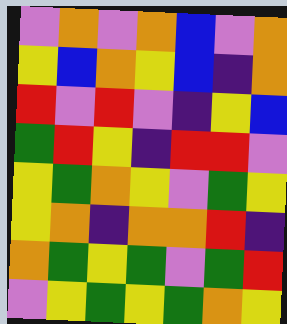[["violet", "orange", "violet", "orange", "blue", "violet", "orange"], ["yellow", "blue", "orange", "yellow", "blue", "indigo", "orange"], ["red", "violet", "red", "violet", "indigo", "yellow", "blue"], ["green", "red", "yellow", "indigo", "red", "red", "violet"], ["yellow", "green", "orange", "yellow", "violet", "green", "yellow"], ["yellow", "orange", "indigo", "orange", "orange", "red", "indigo"], ["orange", "green", "yellow", "green", "violet", "green", "red"], ["violet", "yellow", "green", "yellow", "green", "orange", "yellow"]]